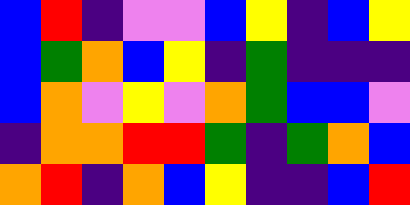[["blue", "red", "indigo", "violet", "violet", "blue", "yellow", "indigo", "blue", "yellow"], ["blue", "green", "orange", "blue", "yellow", "indigo", "green", "indigo", "indigo", "indigo"], ["blue", "orange", "violet", "yellow", "violet", "orange", "green", "blue", "blue", "violet"], ["indigo", "orange", "orange", "red", "red", "green", "indigo", "green", "orange", "blue"], ["orange", "red", "indigo", "orange", "blue", "yellow", "indigo", "indigo", "blue", "red"]]